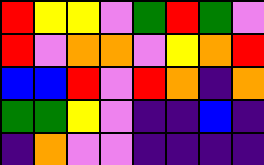[["red", "yellow", "yellow", "violet", "green", "red", "green", "violet"], ["red", "violet", "orange", "orange", "violet", "yellow", "orange", "red"], ["blue", "blue", "red", "violet", "red", "orange", "indigo", "orange"], ["green", "green", "yellow", "violet", "indigo", "indigo", "blue", "indigo"], ["indigo", "orange", "violet", "violet", "indigo", "indigo", "indigo", "indigo"]]